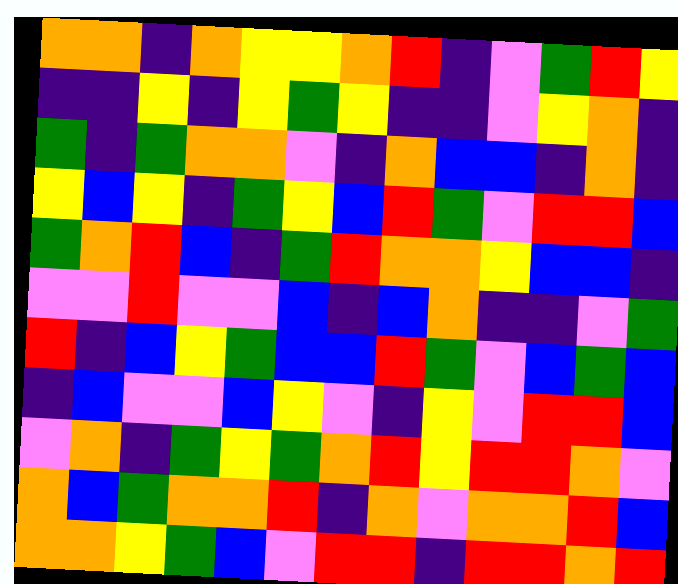[["orange", "orange", "indigo", "orange", "yellow", "yellow", "orange", "red", "indigo", "violet", "green", "red", "yellow"], ["indigo", "indigo", "yellow", "indigo", "yellow", "green", "yellow", "indigo", "indigo", "violet", "yellow", "orange", "indigo"], ["green", "indigo", "green", "orange", "orange", "violet", "indigo", "orange", "blue", "blue", "indigo", "orange", "indigo"], ["yellow", "blue", "yellow", "indigo", "green", "yellow", "blue", "red", "green", "violet", "red", "red", "blue"], ["green", "orange", "red", "blue", "indigo", "green", "red", "orange", "orange", "yellow", "blue", "blue", "indigo"], ["violet", "violet", "red", "violet", "violet", "blue", "indigo", "blue", "orange", "indigo", "indigo", "violet", "green"], ["red", "indigo", "blue", "yellow", "green", "blue", "blue", "red", "green", "violet", "blue", "green", "blue"], ["indigo", "blue", "violet", "violet", "blue", "yellow", "violet", "indigo", "yellow", "violet", "red", "red", "blue"], ["violet", "orange", "indigo", "green", "yellow", "green", "orange", "red", "yellow", "red", "red", "orange", "violet"], ["orange", "blue", "green", "orange", "orange", "red", "indigo", "orange", "violet", "orange", "orange", "red", "blue"], ["orange", "orange", "yellow", "green", "blue", "violet", "red", "red", "indigo", "red", "red", "orange", "red"]]